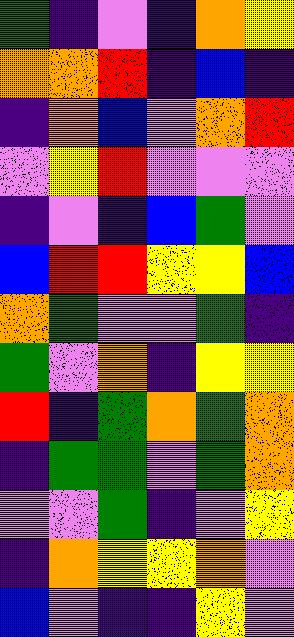[["green", "indigo", "violet", "indigo", "orange", "yellow"], ["orange", "orange", "red", "indigo", "blue", "indigo"], ["indigo", "orange", "blue", "violet", "orange", "red"], ["violet", "yellow", "red", "violet", "violet", "violet"], ["indigo", "violet", "indigo", "blue", "green", "violet"], ["blue", "red", "red", "yellow", "yellow", "blue"], ["orange", "green", "violet", "violet", "green", "indigo"], ["green", "violet", "orange", "indigo", "yellow", "yellow"], ["red", "indigo", "green", "orange", "green", "orange"], ["indigo", "green", "green", "violet", "green", "orange"], ["violet", "violet", "green", "indigo", "violet", "yellow"], ["indigo", "orange", "yellow", "yellow", "orange", "violet"], ["blue", "violet", "indigo", "indigo", "yellow", "violet"]]